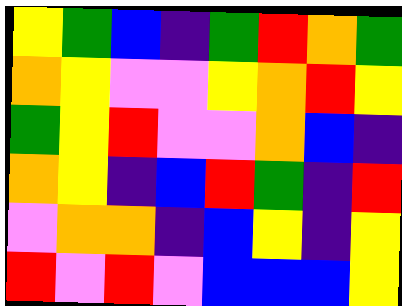[["yellow", "green", "blue", "indigo", "green", "red", "orange", "green"], ["orange", "yellow", "violet", "violet", "yellow", "orange", "red", "yellow"], ["green", "yellow", "red", "violet", "violet", "orange", "blue", "indigo"], ["orange", "yellow", "indigo", "blue", "red", "green", "indigo", "red"], ["violet", "orange", "orange", "indigo", "blue", "yellow", "indigo", "yellow"], ["red", "violet", "red", "violet", "blue", "blue", "blue", "yellow"]]